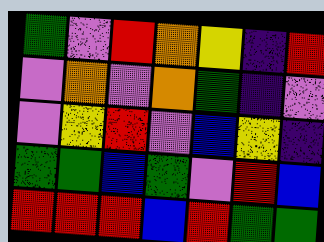[["green", "violet", "red", "orange", "yellow", "indigo", "red"], ["violet", "orange", "violet", "orange", "green", "indigo", "violet"], ["violet", "yellow", "red", "violet", "blue", "yellow", "indigo"], ["green", "green", "blue", "green", "violet", "red", "blue"], ["red", "red", "red", "blue", "red", "green", "green"]]